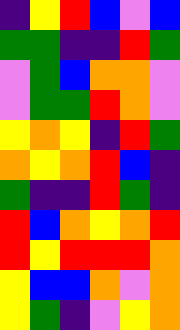[["indigo", "yellow", "red", "blue", "violet", "blue"], ["green", "green", "indigo", "indigo", "red", "green"], ["violet", "green", "blue", "orange", "orange", "violet"], ["violet", "green", "green", "red", "orange", "violet"], ["yellow", "orange", "yellow", "indigo", "red", "green"], ["orange", "yellow", "orange", "red", "blue", "indigo"], ["green", "indigo", "indigo", "red", "green", "indigo"], ["red", "blue", "orange", "yellow", "orange", "red"], ["red", "yellow", "red", "red", "red", "orange"], ["yellow", "blue", "blue", "orange", "violet", "orange"], ["yellow", "green", "indigo", "violet", "yellow", "orange"]]